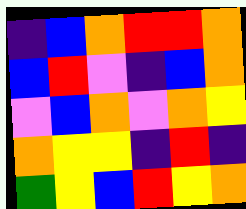[["indigo", "blue", "orange", "red", "red", "orange"], ["blue", "red", "violet", "indigo", "blue", "orange"], ["violet", "blue", "orange", "violet", "orange", "yellow"], ["orange", "yellow", "yellow", "indigo", "red", "indigo"], ["green", "yellow", "blue", "red", "yellow", "orange"]]